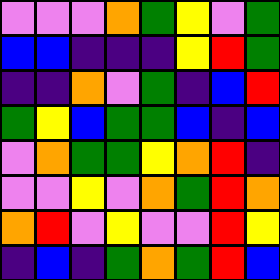[["violet", "violet", "violet", "orange", "green", "yellow", "violet", "green"], ["blue", "blue", "indigo", "indigo", "indigo", "yellow", "red", "green"], ["indigo", "indigo", "orange", "violet", "green", "indigo", "blue", "red"], ["green", "yellow", "blue", "green", "green", "blue", "indigo", "blue"], ["violet", "orange", "green", "green", "yellow", "orange", "red", "indigo"], ["violet", "violet", "yellow", "violet", "orange", "green", "red", "orange"], ["orange", "red", "violet", "yellow", "violet", "violet", "red", "yellow"], ["indigo", "blue", "indigo", "green", "orange", "green", "red", "blue"]]